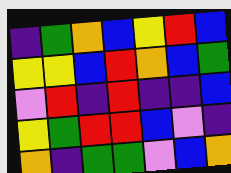[["indigo", "green", "orange", "blue", "yellow", "red", "blue"], ["yellow", "yellow", "blue", "red", "orange", "blue", "green"], ["violet", "red", "indigo", "red", "indigo", "indigo", "blue"], ["yellow", "green", "red", "red", "blue", "violet", "indigo"], ["orange", "indigo", "green", "green", "violet", "blue", "orange"]]